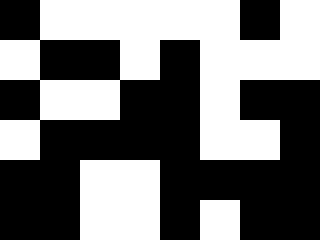[["black", "white", "white", "white", "white", "white", "black", "white"], ["white", "black", "black", "white", "black", "white", "white", "white"], ["black", "white", "white", "black", "black", "white", "black", "black"], ["white", "black", "black", "black", "black", "white", "white", "black"], ["black", "black", "white", "white", "black", "black", "black", "black"], ["black", "black", "white", "white", "black", "white", "black", "black"]]